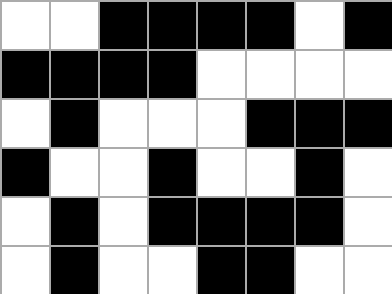[["white", "white", "black", "black", "black", "black", "white", "black"], ["black", "black", "black", "black", "white", "white", "white", "white"], ["white", "black", "white", "white", "white", "black", "black", "black"], ["black", "white", "white", "black", "white", "white", "black", "white"], ["white", "black", "white", "black", "black", "black", "black", "white"], ["white", "black", "white", "white", "black", "black", "white", "white"]]